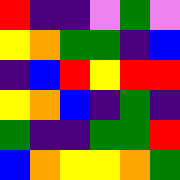[["red", "indigo", "indigo", "violet", "green", "violet"], ["yellow", "orange", "green", "green", "indigo", "blue"], ["indigo", "blue", "red", "yellow", "red", "red"], ["yellow", "orange", "blue", "indigo", "green", "indigo"], ["green", "indigo", "indigo", "green", "green", "red"], ["blue", "orange", "yellow", "yellow", "orange", "green"]]